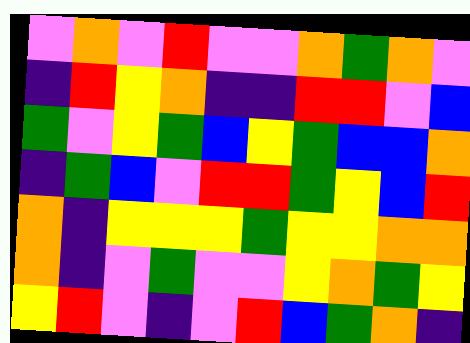[["violet", "orange", "violet", "red", "violet", "violet", "orange", "green", "orange", "violet"], ["indigo", "red", "yellow", "orange", "indigo", "indigo", "red", "red", "violet", "blue"], ["green", "violet", "yellow", "green", "blue", "yellow", "green", "blue", "blue", "orange"], ["indigo", "green", "blue", "violet", "red", "red", "green", "yellow", "blue", "red"], ["orange", "indigo", "yellow", "yellow", "yellow", "green", "yellow", "yellow", "orange", "orange"], ["orange", "indigo", "violet", "green", "violet", "violet", "yellow", "orange", "green", "yellow"], ["yellow", "red", "violet", "indigo", "violet", "red", "blue", "green", "orange", "indigo"]]